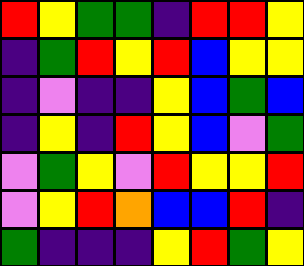[["red", "yellow", "green", "green", "indigo", "red", "red", "yellow"], ["indigo", "green", "red", "yellow", "red", "blue", "yellow", "yellow"], ["indigo", "violet", "indigo", "indigo", "yellow", "blue", "green", "blue"], ["indigo", "yellow", "indigo", "red", "yellow", "blue", "violet", "green"], ["violet", "green", "yellow", "violet", "red", "yellow", "yellow", "red"], ["violet", "yellow", "red", "orange", "blue", "blue", "red", "indigo"], ["green", "indigo", "indigo", "indigo", "yellow", "red", "green", "yellow"]]